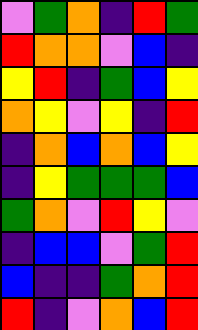[["violet", "green", "orange", "indigo", "red", "green"], ["red", "orange", "orange", "violet", "blue", "indigo"], ["yellow", "red", "indigo", "green", "blue", "yellow"], ["orange", "yellow", "violet", "yellow", "indigo", "red"], ["indigo", "orange", "blue", "orange", "blue", "yellow"], ["indigo", "yellow", "green", "green", "green", "blue"], ["green", "orange", "violet", "red", "yellow", "violet"], ["indigo", "blue", "blue", "violet", "green", "red"], ["blue", "indigo", "indigo", "green", "orange", "red"], ["red", "indigo", "violet", "orange", "blue", "red"]]